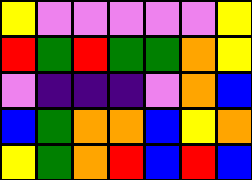[["yellow", "violet", "violet", "violet", "violet", "violet", "yellow"], ["red", "green", "red", "green", "green", "orange", "yellow"], ["violet", "indigo", "indigo", "indigo", "violet", "orange", "blue"], ["blue", "green", "orange", "orange", "blue", "yellow", "orange"], ["yellow", "green", "orange", "red", "blue", "red", "blue"]]